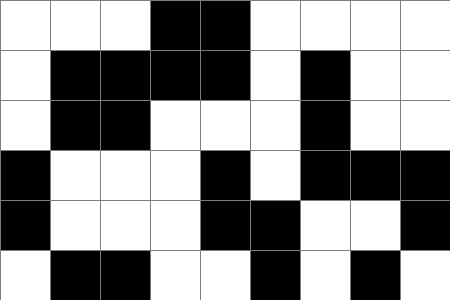[["white", "white", "white", "black", "black", "white", "white", "white", "white"], ["white", "black", "black", "black", "black", "white", "black", "white", "white"], ["white", "black", "black", "white", "white", "white", "black", "white", "white"], ["black", "white", "white", "white", "black", "white", "black", "black", "black"], ["black", "white", "white", "white", "black", "black", "white", "white", "black"], ["white", "black", "black", "white", "white", "black", "white", "black", "white"]]